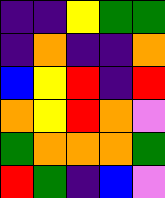[["indigo", "indigo", "yellow", "green", "green"], ["indigo", "orange", "indigo", "indigo", "orange"], ["blue", "yellow", "red", "indigo", "red"], ["orange", "yellow", "red", "orange", "violet"], ["green", "orange", "orange", "orange", "green"], ["red", "green", "indigo", "blue", "violet"]]